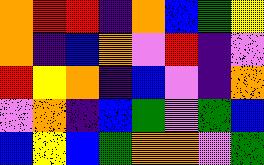[["orange", "red", "red", "indigo", "orange", "blue", "green", "yellow"], ["orange", "indigo", "blue", "orange", "violet", "red", "indigo", "violet"], ["red", "yellow", "orange", "indigo", "blue", "violet", "indigo", "orange"], ["violet", "orange", "indigo", "blue", "green", "violet", "green", "blue"], ["blue", "yellow", "blue", "green", "orange", "orange", "violet", "green"]]